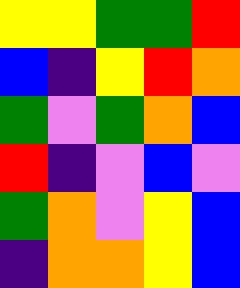[["yellow", "yellow", "green", "green", "red"], ["blue", "indigo", "yellow", "red", "orange"], ["green", "violet", "green", "orange", "blue"], ["red", "indigo", "violet", "blue", "violet"], ["green", "orange", "violet", "yellow", "blue"], ["indigo", "orange", "orange", "yellow", "blue"]]